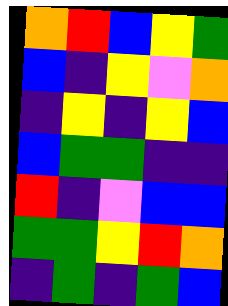[["orange", "red", "blue", "yellow", "green"], ["blue", "indigo", "yellow", "violet", "orange"], ["indigo", "yellow", "indigo", "yellow", "blue"], ["blue", "green", "green", "indigo", "indigo"], ["red", "indigo", "violet", "blue", "blue"], ["green", "green", "yellow", "red", "orange"], ["indigo", "green", "indigo", "green", "blue"]]